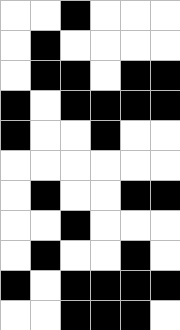[["white", "white", "black", "white", "white", "white"], ["white", "black", "white", "white", "white", "white"], ["white", "black", "black", "white", "black", "black"], ["black", "white", "black", "black", "black", "black"], ["black", "white", "white", "black", "white", "white"], ["white", "white", "white", "white", "white", "white"], ["white", "black", "white", "white", "black", "black"], ["white", "white", "black", "white", "white", "white"], ["white", "black", "white", "white", "black", "white"], ["black", "white", "black", "black", "black", "black"], ["white", "white", "black", "black", "black", "white"]]